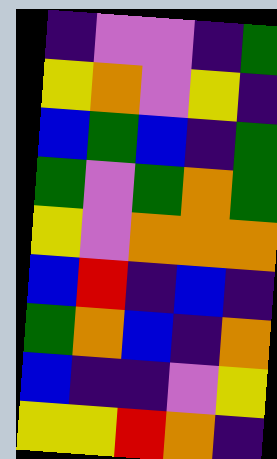[["indigo", "violet", "violet", "indigo", "green"], ["yellow", "orange", "violet", "yellow", "indigo"], ["blue", "green", "blue", "indigo", "green"], ["green", "violet", "green", "orange", "green"], ["yellow", "violet", "orange", "orange", "orange"], ["blue", "red", "indigo", "blue", "indigo"], ["green", "orange", "blue", "indigo", "orange"], ["blue", "indigo", "indigo", "violet", "yellow"], ["yellow", "yellow", "red", "orange", "indigo"]]